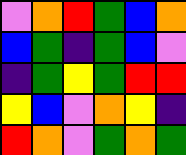[["violet", "orange", "red", "green", "blue", "orange"], ["blue", "green", "indigo", "green", "blue", "violet"], ["indigo", "green", "yellow", "green", "red", "red"], ["yellow", "blue", "violet", "orange", "yellow", "indigo"], ["red", "orange", "violet", "green", "orange", "green"]]